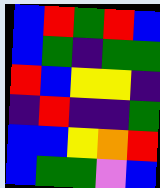[["blue", "red", "green", "red", "blue"], ["blue", "green", "indigo", "green", "green"], ["red", "blue", "yellow", "yellow", "indigo"], ["indigo", "red", "indigo", "indigo", "green"], ["blue", "blue", "yellow", "orange", "red"], ["blue", "green", "green", "violet", "blue"]]